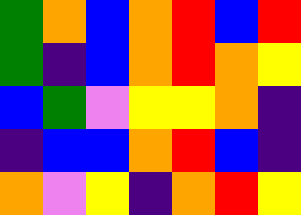[["green", "orange", "blue", "orange", "red", "blue", "red"], ["green", "indigo", "blue", "orange", "red", "orange", "yellow"], ["blue", "green", "violet", "yellow", "yellow", "orange", "indigo"], ["indigo", "blue", "blue", "orange", "red", "blue", "indigo"], ["orange", "violet", "yellow", "indigo", "orange", "red", "yellow"]]